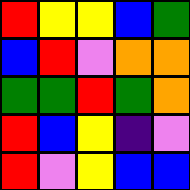[["red", "yellow", "yellow", "blue", "green"], ["blue", "red", "violet", "orange", "orange"], ["green", "green", "red", "green", "orange"], ["red", "blue", "yellow", "indigo", "violet"], ["red", "violet", "yellow", "blue", "blue"]]